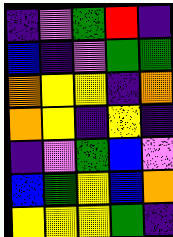[["indigo", "violet", "green", "red", "indigo"], ["blue", "indigo", "violet", "green", "green"], ["orange", "yellow", "yellow", "indigo", "orange"], ["orange", "yellow", "indigo", "yellow", "indigo"], ["indigo", "violet", "green", "blue", "violet"], ["blue", "green", "yellow", "blue", "orange"], ["yellow", "yellow", "yellow", "green", "indigo"]]